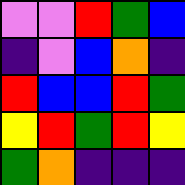[["violet", "violet", "red", "green", "blue"], ["indigo", "violet", "blue", "orange", "indigo"], ["red", "blue", "blue", "red", "green"], ["yellow", "red", "green", "red", "yellow"], ["green", "orange", "indigo", "indigo", "indigo"]]